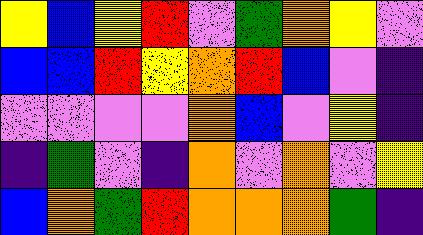[["yellow", "blue", "yellow", "red", "violet", "green", "orange", "yellow", "violet"], ["blue", "blue", "red", "yellow", "orange", "red", "blue", "violet", "indigo"], ["violet", "violet", "violet", "violet", "orange", "blue", "violet", "yellow", "indigo"], ["indigo", "green", "violet", "indigo", "orange", "violet", "orange", "violet", "yellow"], ["blue", "orange", "green", "red", "orange", "orange", "orange", "green", "indigo"]]